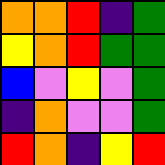[["orange", "orange", "red", "indigo", "green"], ["yellow", "orange", "red", "green", "green"], ["blue", "violet", "yellow", "violet", "green"], ["indigo", "orange", "violet", "violet", "green"], ["red", "orange", "indigo", "yellow", "red"]]